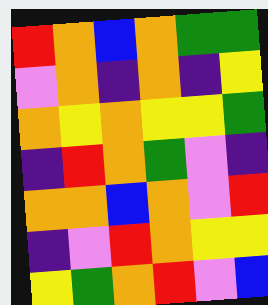[["red", "orange", "blue", "orange", "green", "green"], ["violet", "orange", "indigo", "orange", "indigo", "yellow"], ["orange", "yellow", "orange", "yellow", "yellow", "green"], ["indigo", "red", "orange", "green", "violet", "indigo"], ["orange", "orange", "blue", "orange", "violet", "red"], ["indigo", "violet", "red", "orange", "yellow", "yellow"], ["yellow", "green", "orange", "red", "violet", "blue"]]